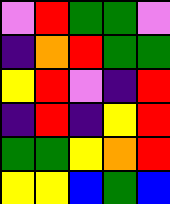[["violet", "red", "green", "green", "violet"], ["indigo", "orange", "red", "green", "green"], ["yellow", "red", "violet", "indigo", "red"], ["indigo", "red", "indigo", "yellow", "red"], ["green", "green", "yellow", "orange", "red"], ["yellow", "yellow", "blue", "green", "blue"]]